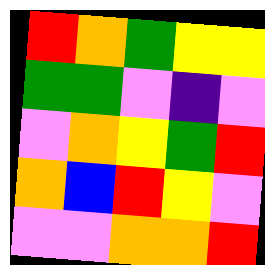[["red", "orange", "green", "yellow", "yellow"], ["green", "green", "violet", "indigo", "violet"], ["violet", "orange", "yellow", "green", "red"], ["orange", "blue", "red", "yellow", "violet"], ["violet", "violet", "orange", "orange", "red"]]